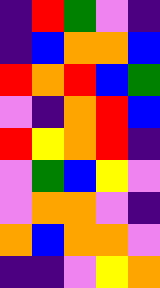[["indigo", "red", "green", "violet", "indigo"], ["indigo", "blue", "orange", "orange", "blue"], ["red", "orange", "red", "blue", "green"], ["violet", "indigo", "orange", "red", "blue"], ["red", "yellow", "orange", "red", "indigo"], ["violet", "green", "blue", "yellow", "violet"], ["violet", "orange", "orange", "violet", "indigo"], ["orange", "blue", "orange", "orange", "violet"], ["indigo", "indigo", "violet", "yellow", "orange"]]